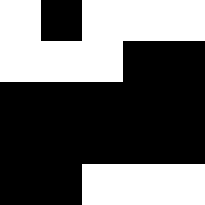[["white", "black", "white", "white", "white"], ["white", "white", "white", "black", "black"], ["black", "black", "black", "black", "black"], ["black", "black", "black", "black", "black"], ["black", "black", "white", "white", "white"]]